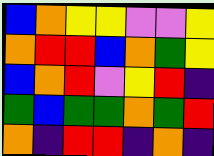[["blue", "orange", "yellow", "yellow", "violet", "violet", "yellow"], ["orange", "red", "red", "blue", "orange", "green", "yellow"], ["blue", "orange", "red", "violet", "yellow", "red", "indigo"], ["green", "blue", "green", "green", "orange", "green", "red"], ["orange", "indigo", "red", "red", "indigo", "orange", "indigo"]]